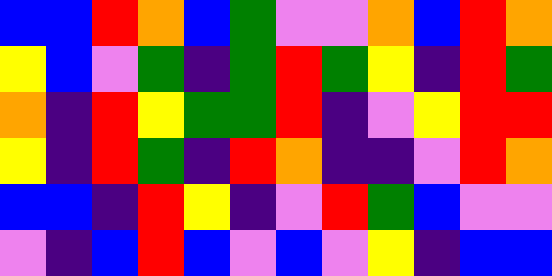[["blue", "blue", "red", "orange", "blue", "green", "violet", "violet", "orange", "blue", "red", "orange"], ["yellow", "blue", "violet", "green", "indigo", "green", "red", "green", "yellow", "indigo", "red", "green"], ["orange", "indigo", "red", "yellow", "green", "green", "red", "indigo", "violet", "yellow", "red", "red"], ["yellow", "indigo", "red", "green", "indigo", "red", "orange", "indigo", "indigo", "violet", "red", "orange"], ["blue", "blue", "indigo", "red", "yellow", "indigo", "violet", "red", "green", "blue", "violet", "violet"], ["violet", "indigo", "blue", "red", "blue", "violet", "blue", "violet", "yellow", "indigo", "blue", "blue"]]